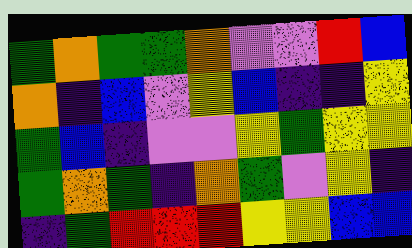[["green", "orange", "green", "green", "orange", "violet", "violet", "red", "blue"], ["orange", "indigo", "blue", "violet", "yellow", "blue", "indigo", "indigo", "yellow"], ["green", "blue", "indigo", "violet", "violet", "yellow", "green", "yellow", "yellow"], ["green", "orange", "green", "indigo", "orange", "green", "violet", "yellow", "indigo"], ["indigo", "green", "red", "red", "red", "yellow", "yellow", "blue", "blue"]]